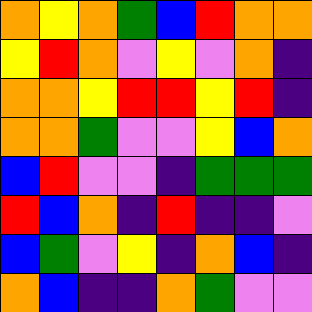[["orange", "yellow", "orange", "green", "blue", "red", "orange", "orange"], ["yellow", "red", "orange", "violet", "yellow", "violet", "orange", "indigo"], ["orange", "orange", "yellow", "red", "red", "yellow", "red", "indigo"], ["orange", "orange", "green", "violet", "violet", "yellow", "blue", "orange"], ["blue", "red", "violet", "violet", "indigo", "green", "green", "green"], ["red", "blue", "orange", "indigo", "red", "indigo", "indigo", "violet"], ["blue", "green", "violet", "yellow", "indigo", "orange", "blue", "indigo"], ["orange", "blue", "indigo", "indigo", "orange", "green", "violet", "violet"]]